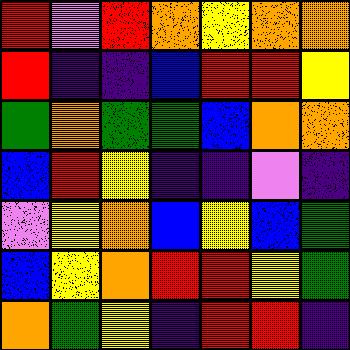[["red", "violet", "red", "orange", "yellow", "orange", "orange"], ["red", "indigo", "indigo", "blue", "red", "red", "yellow"], ["green", "orange", "green", "green", "blue", "orange", "orange"], ["blue", "red", "yellow", "indigo", "indigo", "violet", "indigo"], ["violet", "yellow", "orange", "blue", "yellow", "blue", "green"], ["blue", "yellow", "orange", "red", "red", "yellow", "green"], ["orange", "green", "yellow", "indigo", "red", "red", "indigo"]]